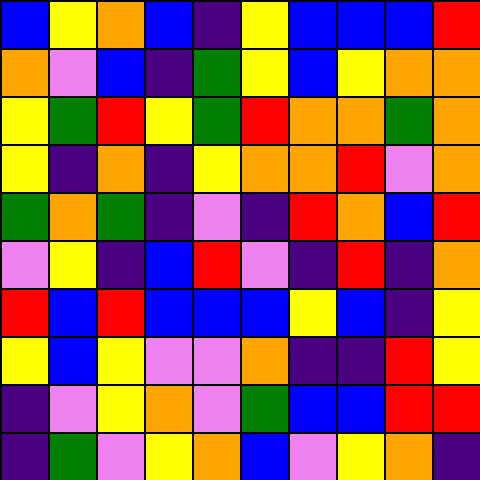[["blue", "yellow", "orange", "blue", "indigo", "yellow", "blue", "blue", "blue", "red"], ["orange", "violet", "blue", "indigo", "green", "yellow", "blue", "yellow", "orange", "orange"], ["yellow", "green", "red", "yellow", "green", "red", "orange", "orange", "green", "orange"], ["yellow", "indigo", "orange", "indigo", "yellow", "orange", "orange", "red", "violet", "orange"], ["green", "orange", "green", "indigo", "violet", "indigo", "red", "orange", "blue", "red"], ["violet", "yellow", "indigo", "blue", "red", "violet", "indigo", "red", "indigo", "orange"], ["red", "blue", "red", "blue", "blue", "blue", "yellow", "blue", "indigo", "yellow"], ["yellow", "blue", "yellow", "violet", "violet", "orange", "indigo", "indigo", "red", "yellow"], ["indigo", "violet", "yellow", "orange", "violet", "green", "blue", "blue", "red", "red"], ["indigo", "green", "violet", "yellow", "orange", "blue", "violet", "yellow", "orange", "indigo"]]